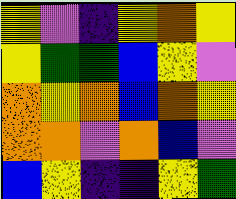[["yellow", "violet", "indigo", "yellow", "orange", "yellow"], ["yellow", "green", "green", "blue", "yellow", "violet"], ["orange", "yellow", "orange", "blue", "orange", "yellow"], ["orange", "orange", "violet", "orange", "blue", "violet"], ["blue", "yellow", "indigo", "indigo", "yellow", "green"]]